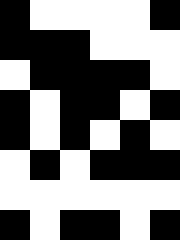[["black", "white", "white", "white", "white", "black"], ["black", "black", "black", "white", "white", "white"], ["white", "black", "black", "black", "black", "white"], ["black", "white", "black", "black", "white", "black"], ["black", "white", "black", "white", "black", "white"], ["white", "black", "white", "black", "black", "black"], ["white", "white", "white", "white", "white", "white"], ["black", "white", "black", "black", "white", "black"]]